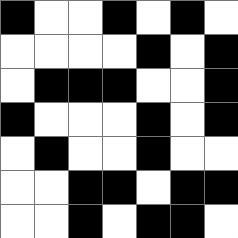[["black", "white", "white", "black", "white", "black", "white"], ["white", "white", "white", "white", "black", "white", "black"], ["white", "black", "black", "black", "white", "white", "black"], ["black", "white", "white", "white", "black", "white", "black"], ["white", "black", "white", "white", "black", "white", "white"], ["white", "white", "black", "black", "white", "black", "black"], ["white", "white", "black", "white", "black", "black", "white"]]